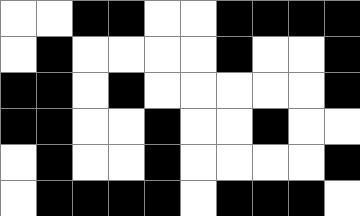[["white", "white", "black", "black", "white", "white", "black", "black", "black", "black"], ["white", "black", "white", "white", "white", "white", "black", "white", "white", "black"], ["black", "black", "white", "black", "white", "white", "white", "white", "white", "black"], ["black", "black", "white", "white", "black", "white", "white", "black", "white", "white"], ["white", "black", "white", "white", "black", "white", "white", "white", "white", "black"], ["white", "black", "black", "black", "black", "white", "black", "black", "black", "white"]]